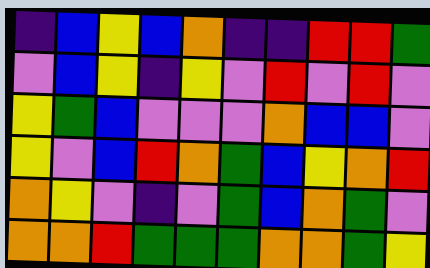[["indigo", "blue", "yellow", "blue", "orange", "indigo", "indigo", "red", "red", "green"], ["violet", "blue", "yellow", "indigo", "yellow", "violet", "red", "violet", "red", "violet"], ["yellow", "green", "blue", "violet", "violet", "violet", "orange", "blue", "blue", "violet"], ["yellow", "violet", "blue", "red", "orange", "green", "blue", "yellow", "orange", "red"], ["orange", "yellow", "violet", "indigo", "violet", "green", "blue", "orange", "green", "violet"], ["orange", "orange", "red", "green", "green", "green", "orange", "orange", "green", "yellow"]]